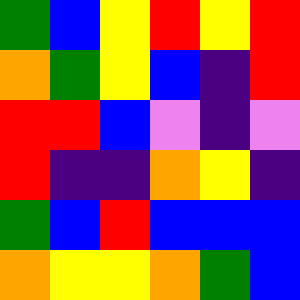[["green", "blue", "yellow", "red", "yellow", "red"], ["orange", "green", "yellow", "blue", "indigo", "red"], ["red", "red", "blue", "violet", "indigo", "violet"], ["red", "indigo", "indigo", "orange", "yellow", "indigo"], ["green", "blue", "red", "blue", "blue", "blue"], ["orange", "yellow", "yellow", "orange", "green", "blue"]]